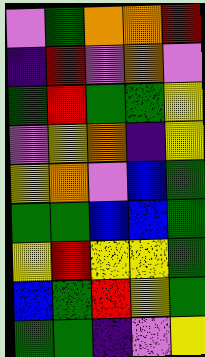[["violet", "green", "orange", "orange", "red"], ["indigo", "red", "violet", "orange", "violet"], ["green", "red", "green", "green", "yellow"], ["violet", "yellow", "orange", "indigo", "yellow"], ["yellow", "orange", "violet", "blue", "green"], ["green", "green", "blue", "blue", "green"], ["yellow", "red", "yellow", "yellow", "green"], ["blue", "green", "red", "yellow", "green"], ["green", "green", "indigo", "violet", "yellow"]]